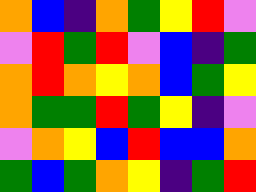[["orange", "blue", "indigo", "orange", "green", "yellow", "red", "violet"], ["violet", "red", "green", "red", "violet", "blue", "indigo", "green"], ["orange", "red", "orange", "yellow", "orange", "blue", "green", "yellow"], ["orange", "green", "green", "red", "green", "yellow", "indigo", "violet"], ["violet", "orange", "yellow", "blue", "red", "blue", "blue", "orange"], ["green", "blue", "green", "orange", "yellow", "indigo", "green", "red"]]